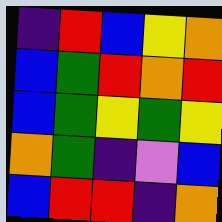[["indigo", "red", "blue", "yellow", "orange"], ["blue", "green", "red", "orange", "red"], ["blue", "green", "yellow", "green", "yellow"], ["orange", "green", "indigo", "violet", "blue"], ["blue", "red", "red", "indigo", "orange"]]